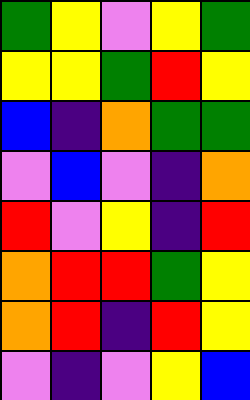[["green", "yellow", "violet", "yellow", "green"], ["yellow", "yellow", "green", "red", "yellow"], ["blue", "indigo", "orange", "green", "green"], ["violet", "blue", "violet", "indigo", "orange"], ["red", "violet", "yellow", "indigo", "red"], ["orange", "red", "red", "green", "yellow"], ["orange", "red", "indigo", "red", "yellow"], ["violet", "indigo", "violet", "yellow", "blue"]]